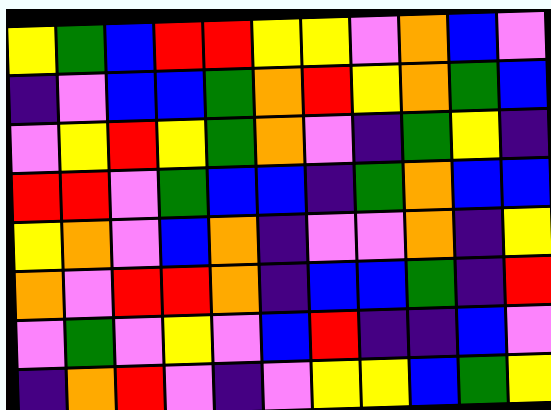[["yellow", "green", "blue", "red", "red", "yellow", "yellow", "violet", "orange", "blue", "violet"], ["indigo", "violet", "blue", "blue", "green", "orange", "red", "yellow", "orange", "green", "blue"], ["violet", "yellow", "red", "yellow", "green", "orange", "violet", "indigo", "green", "yellow", "indigo"], ["red", "red", "violet", "green", "blue", "blue", "indigo", "green", "orange", "blue", "blue"], ["yellow", "orange", "violet", "blue", "orange", "indigo", "violet", "violet", "orange", "indigo", "yellow"], ["orange", "violet", "red", "red", "orange", "indigo", "blue", "blue", "green", "indigo", "red"], ["violet", "green", "violet", "yellow", "violet", "blue", "red", "indigo", "indigo", "blue", "violet"], ["indigo", "orange", "red", "violet", "indigo", "violet", "yellow", "yellow", "blue", "green", "yellow"]]